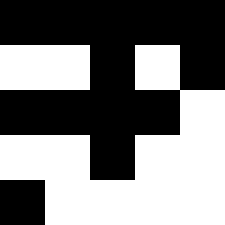[["black", "black", "black", "black", "black"], ["white", "white", "black", "white", "black"], ["black", "black", "black", "black", "white"], ["white", "white", "black", "white", "white"], ["black", "white", "white", "white", "white"]]